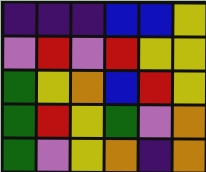[["indigo", "indigo", "indigo", "blue", "blue", "yellow"], ["violet", "red", "violet", "red", "yellow", "yellow"], ["green", "yellow", "orange", "blue", "red", "yellow"], ["green", "red", "yellow", "green", "violet", "orange"], ["green", "violet", "yellow", "orange", "indigo", "orange"]]